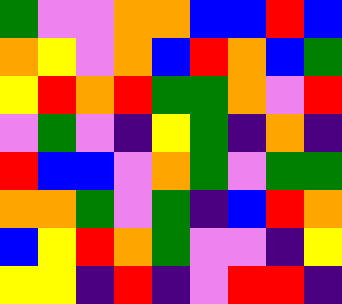[["green", "violet", "violet", "orange", "orange", "blue", "blue", "red", "blue"], ["orange", "yellow", "violet", "orange", "blue", "red", "orange", "blue", "green"], ["yellow", "red", "orange", "red", "green", "green", "orange", "violet", "red"], ["violet", "green", "violet", "indigo", "yellow", "green", "indigo", "orange", "indigo"], ["red", "blue", "blue", "violet", "orange", "green", "violet", "green", "green"], ["orange", "orange", "green", "violet", "green", "indigo", "blue", "red", "orange"], ["blue", "yellow", "red", "orange", "green", "violet", "violet", "indigo", "yellow"], ["yellow", "yellow", "indigo", "red", "indigo", "violet", "red", "red", "indigo"]]